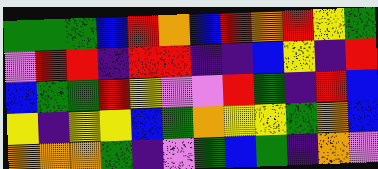[["green", "green", "green", "blue", "red", "orange", "blue", "red", "orange", "red", "yellow", "green"], ["violet", "red", "red", "indigo", "red", "red", "indigo", "indigo", "blue", "yellow", "indigo", "red"], ["blue", "green", "green", "red", "yellow", "violet", "violet", "red", "green", "indigo", "red", "blue"], ["yellow", "indigo", "yellow", "yellow", "blue", "green", "orange", "yellow", "yellow", "green", "orange", "blue"], ["orange", "orange", "orange", "green", "indigo", "violet", "green", "blue", "green", "indigo", "orange", "violet"]]